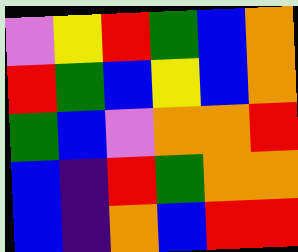[["violet", "yellow", "red", "green", "blue", "orange"], ["red", "green", "blue", "yellow", "blue", "orange"], ["green", "blue", "violet", "orange", "orange", "red"], ["blue", "indigo", "red", "green", "orange", "orange"], ["blue", "indigo", "orange", "blue", "red", "red"]]